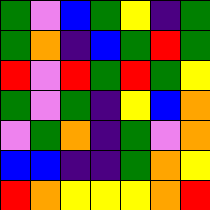[["green", "violet", "blue", "green", "yellow", "indigo", "green"], ["green", "orange", "indigo", "blue", "green", "red", "green"], ["red", "violet", "red", "green", "red", "green", "yellow"], ["green", "violet", "green", "indigo", "yellow", "blue", "orange"], ["violet", "green", "orange", "indigo", "green", "violet", "orange"], ["blue", "blue", "indigo", "indigo", "green", "orange", "yellow"], ["red", "orange", "yellow", "yellow", "yellow", "orange", "red"]]